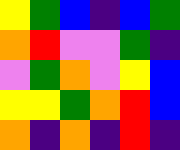[["yellow", "green", "blue", "indigo", "blue", "green"], ["orange", "red", "violet", "violet", "green", "indigo"], ["violet", "green", "orange", "violet", "yellow", "blue"], ["yellow", "yellow", "green", "orange", "red", "blue"], ["orange", "indigo", "orange", "indigo", "red", "indigo"]]